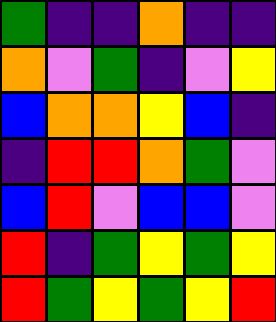[["green", "indigo", "indigo", "orange", "indigo", "indigo"], ["orange", "violet", "green", "indigo", "violet", "yellow"], ["blue", "orange", "orange", "yellow", "blue", "indigo"], ["indigo", "red", "red", "orange", "green", "violet"], ["blue", "red", "violet", "blue", "blue", "violet"], ["red", "indigo", "green", "yellow", "green", "yellow"], ["red", "green", "yellow", "green", "yellow", "red"]]